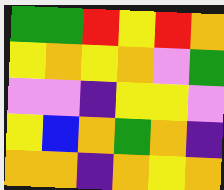[["green", "green", "red", "yellow", "red", "orange"], ["yellow", "orange", "yellow", "orange", "violet", "green"], ["violet", "violet", "indigo", "yellow", "yellow", "violet"], ["yellow", "blue", "orange", "green", "orange", "indigo"], ["orange", "orange", "indigo", "orange", "yellow", "orange"]]